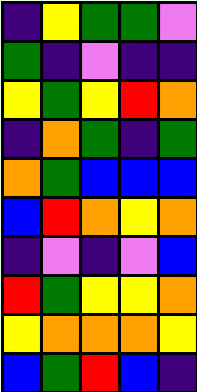[["indigo", "yellow", "green", "green", "violet"], ["green", "indigo", "violet", "indigo", "indigo"], ["yellow", "green", "yellow", "red", "orange"], ["indigo", "orange", "green", "indigo", "green"], ["orange", "green", "blue", "blue", "blue"], ["blue", "red", "orange", "yellow", "orange"], ["indigo", "violet", "indigo", "violet", "blue"], ["red", "green", "yellow", "yellow", "orange"], ["yellow", "orange", "orange", "orange", "yellow"], ["blue", "green", "red", "blue", "indigo"]]